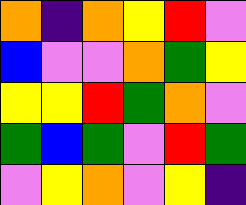[["orange", "indigo", "orange", "yellow", "red", "violet"], ["blue", "violet", "violet", "orange", "green", "yellow"], ["yellow", "yellow", "red", "green", "orange", "violet"], ["green", "blue", "green", "violet", "red", "green"], ["violet", "yellow", "orange", "violet", "yellow", "indigo"]]